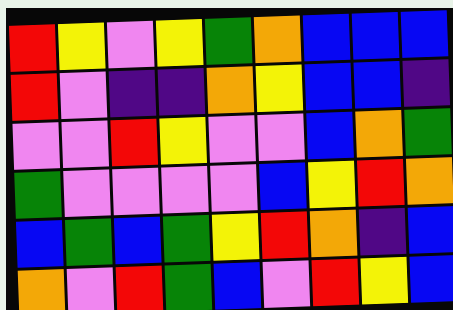[["red", "yellow", "violet", "yellow", "green", "orange", "blue", "blue", "blue"], ["red", "violet", "indigo", "indigo", "orange", "yellow", "blue", "blue", "indigo"], ["violet", "violet", "red", "yellow", "violet", "violet", "blue", "orange", "green"], ["green", "violet", "violet", "violet", "violet", "blue", "yellow", "red", "orange"], ["blue", "green", "blue", "green", "yellow", "red", "orange", "indigo", "blue"], ["orange", "violet", "red", "green", "blue", "violet", "red", "yellow", "blue"]]